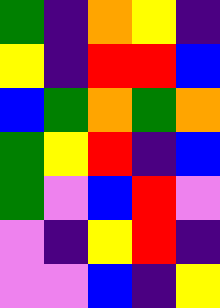[["green", "indigo", "orange", "yellow", "indigo"], ["yellow", "indigo", "red", "red", "blue"], ["blue", "green", "orange", "green", "orange"], ["green", "yellow", "red", "indigo", "blue"], ["green", "violet", "blue", "red", "violet"], ["violet", "indigo", "yellow", "red", "indigo"], ["violet", "violet", "blue", "indigo", "yellow"]]